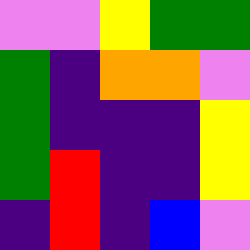[["violet", "violet", "yellow", "green", "green"], ["green", "indigo", "orange", "orange", "violet"], ["green", "indigo", "indigo", "indigo", "yellow"], ["green", "red", "indigo", "indigo", "yellow"], ["indigo", "red", "indigo", "blue", "violet"]]